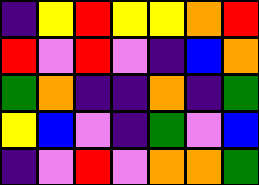[["indigo", "yellow", "red", "yellow", "yellow", "orange", "red"], ["red", "violet", "red", "violet", "indigo", "blue", "orange"], ["green", "orange", "indigo", "indigo", "orange", "indigo", "green"], ["yellow", "blue", "violet", "indigo", "green", "violet", "blue"], ["indigo", "violet", "red", "violet", "orange", "orange", "green"]]